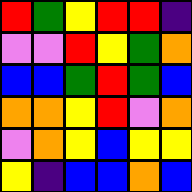[["red", "green", "yellow", "red", "red", "indigo"], ["violet", "violet", "red", "yellow", "green", "orange"], ["blue", "blue", "green", "red", "green", "blue"], ["orange", "orange", "yellow", "red", "violet", "orange"], ["violet", "orange", "yellow", "blue", "yellow", "yellow"], ["yellow", "indigo", "blue", "blue", "orange", "blue"]]